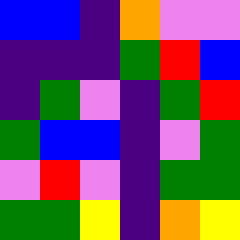[["blue", "blue", "indigo", "orange", "violet", "violet"], ["indigo", "indigo", "indigo", "green", "red", "blue"], ["indigo", "green", "violet", "indigo", "green", "red"], ["green", "blue", "blue", "indigo", "violet", "green"], ["violet", "red", "violet", "indigo", "green", "green"], ["green", "green", "yellow", "indigo", "orange", "yellow"]]